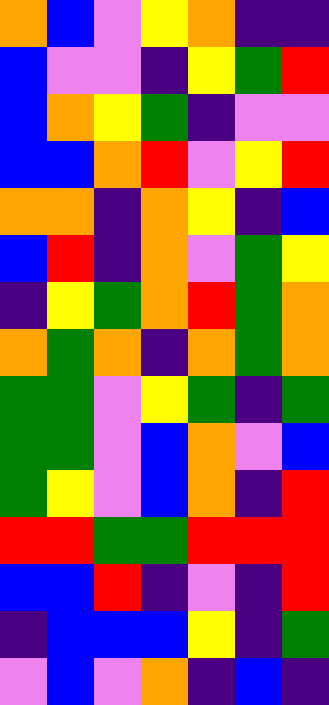[["orange", "blue", "violet", "yellow", "orange", "indigo", "indigo"], ["blue", "violet", "violet", "indigo", "yellow", "green", "red"], ["blue", "orange", "yellow", "green", "indigo", "violet", "violet"], ["blue", "blue", "orange", "red", "violet", "yellow", "red"], ["orange", "orange", "indigo", "orange", "yellow", "indigo", "blue"], ["blue", "red", "indigo", "orange", "violet", "green", "yellow"], ["indigo", "yellow", "green", "orange", "red", "green", "orange"], ["orange", "green", "orange", "indigo", "orange", "green", "orange"], ["green", "green", "violet", "yellow", "green", "indigo", "green"], ["green", "green", "violet", "blue", "orange", "violet", "blue"], ["green", "yellow", "violet", "blue", "orange", "indigo", "red"], ["red", "red", "green", "green", "red", "red", "red"], ["blue", "blue", "red", "indigo", "violet", "indigo", "red"], ["indigo", "blue", "blue", "blue", "yellow", "indigo", "green"], ["violet", "blue", "violet", "orange", "indigo", "blue", "indigo"]]